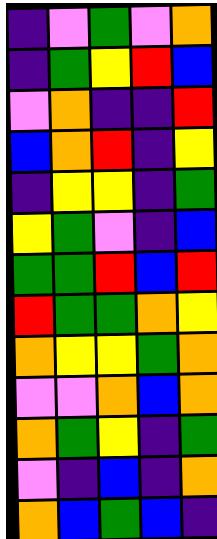[["indigo", "violet", "green", "violet", "orange"], ["indigo", "green", "yellow", "red", "blue"], ["violet", "orange", "indigo", "indigo", "red"], ["blue", "orange", "red", "indigo", "yellow"], ["indigo", "yellow", "yellow", "indigo", "green"], ["yellow", "green", "violet", "indigo", "blue"], ["green", "green", "red", "blue", "red"], ["red", "green", "green", "orange", "yellow"], ["orange", "yellow", "yellow", "green", "orange"], ["violet", "violet", "orange", "blue", "orange"], ["orange", "green", "yellow", "indigo", "green"], ["violet", "indigo", "blue", "indigo", "orange"], ["orange", "blue", "green", "blue", "indigo"]]